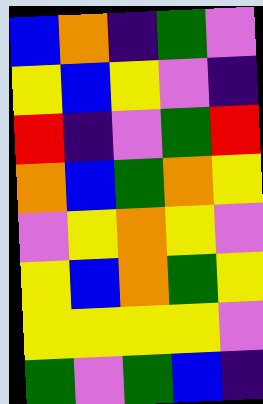[["blue", "orange", "indigo", "green", "violet"], ["yellow", "blue", "yellow", "violet", "indigo"], ["red", "indigo", "violet", "green", "red"], ["orange", "blue", "green", "orange", "yellow"], ["violet", "yellow", "orange", "yellow", "violet"], ["yellow", "blue", "orange", "green", "yellow"], ["yellow", "yellow", "yellow", "yellow", "violet"], ["green", "violet", "green", "blue", "indigo"]]